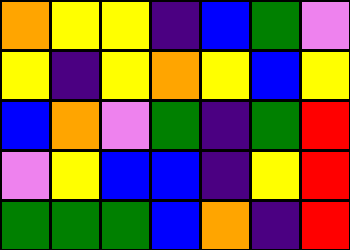[["orange", "yellow", "yellow", "indigo", "blue", "green", "violet"], ["yellow", "indigo", "yellow", "orange", "yellow", "blue", "yellow"], ["blue", "orange", "violet", "green", "indigo", "green", "red"], ["violet", "yellow", "blue", "blue", "indigo", "yellow", "red"], ["green", "green", "green", "blue", "orange", "indigo", "red"]]